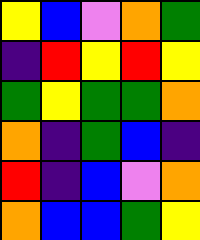[["yellow", "blue", "violet", "orange", "green"], ["indigo", "red", "yellow", "red", "yellow"], ["green", "yellow", "green", "green", "orange"], ["orange", "indigo", "green", "blue", "indigo"], ["red", "indigo", "blue", "violet", "orange"], ["orange", "blue", "blue", "green", "yellow"]]